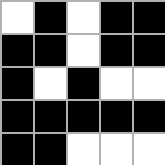[["white", "black", "white", "black", "black"], ["black", "black", "white", "black", "black"], ["black", "white", "black", "white", "white"], ["black", "black", "black", "black", "black"], ["black", "black", "white", "white", "white"]]